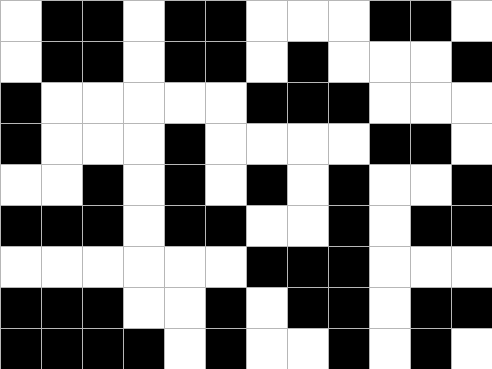[["white", "black", "black", "white", "black", "black", "white", "white", "white", "black", "black", "white"], ["white", "black", "black", "white", "black", "black", "white", "black", "white", "white", "white", "black"], ["black", "white", "white", "white", "white", "white", "black", "black", "black", "white", "white", "white"], ["black", "white", "white", "white", "black", "white", "white", "white", "white", "black", "black", "white"], ["white", "white", "black", "white", "black", "white", "black", "white", "black", "white", "white", "black"], ["black", "black", "black", "white", "black", "black", "white", "white", "black", "white", "black", "black"], ["white", "white", "white", "white", "white", "white", "black", "black", "black", "white", "white", "white"], ["black", "black", "black", "white", "white", "black", "white", "black", "black", "white", "black", "black"], ["black", "black", "black", "black", "white", "black", "white", "white", "black", "white", "black", "white"]]